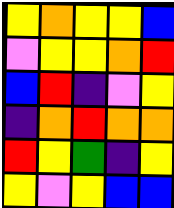[["yellow", "orange", "yellow", "yellow", "blue"], ["violet", "yellow", "yellow", "orange", "red"], ["blue", "red", "indigo", "violet", "yellow"], ["indigo", "orange", "red", "orange", "orange"], ["red", "yellow", "green", "indigo", "yellow"], ["yellow", "violet", "yellow", "blue", "blue"]]